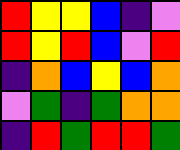[["red", "yellow", "yellow", "blue", "indigo", "violet"], ["red", "yellow", "red", "blue", "violet", "red"], ["indigo", "orange", "blue", "yellow", "blue", "orange"], ["violet", "green", "indigo", "green", "orange", "orange"], ["indigo", "red", "green", "red", "red", "green"]]